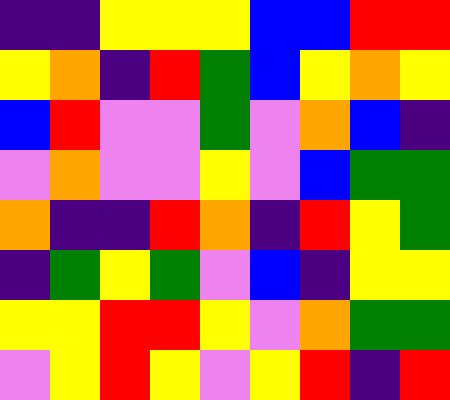[["indigo", "indigo", "yellow", "yellow", "yellow", "blue", "blue", "red", "red"], ["yellow", "orange", "indigo", "red", "green", "blue", "yellow", "orange", "yellow"], ["blue", "red", "violet", "violet", "green", "violet", "orange", "blue", "indigo"], ["violet", "orange", "violet", "violet", "yellow", "violet", "blue", "green", "green"], ["orange", "indigo", "indigo", "red", "orange", "indigo", "red", "yellow", "green"], ["indigo", "green", "yellow", "green", "violet", "blue", "indigo", "yellow", "yellow"], ["yellow", "yellow", "red", "red", "yellow", "violet", "orange", "green", "green"], ["violet", "yellow", "red", "yellow", "violet", "yellow", "red", "indigo", "red"]]